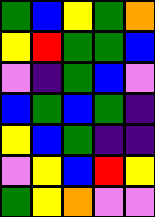[["green", "blue", "yellow", "green", "orange"], ["yellow", "red", "green", "green", "blue"], ["violet", "indigo", "green", "blue", "violet"], ["blue", "green", "blue", "green", "indigo"], ["yellow", "blue", "green", "indigo", "indigo"], ["violet", "yellow", "blue", "red", "yellow"], ["green", "yellow", "orange", "violet", "violet"]]